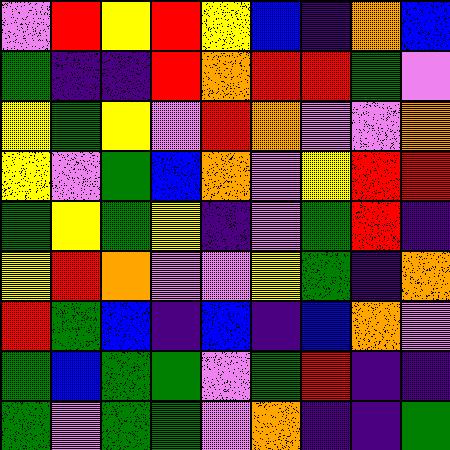[["violet", "red", "yellow", "red", "yellow", "blue", "indigo", "orange", "blue"], ["green", "indigo", "indigo", "red", "orange", "red", "red", "green", "violet"], ["yellow", "green", "yellow", "violet", "red", "orange", "violet", "violet", "orange"], ["yellow", "violet", "green", "blue", "orange", "violet", "yellow", "red", "red"], ["green", "yellow", "green", "yellow", "indigo", "violet", "green", "red", "indigo"], ["yellow", "red", "orange", "violet", "violet", "yellow", "green", "indigo", "orange"], ["red", "green", "blue", "indigo", "blue", "indigo", "blue", "orange", "violet"], ["green", "blue", "green", "green", "violet", "green", "red", "indigo", "indigo"], ["green", "violet", "green", "green", "violet", "orange", "indigo", "indigo", "green"]]